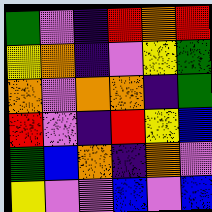[["green", "violet", "indigo", "red", "orange", "red"], ["yellow", "orange", "indigo", "violet", "yellow", "green"], ["orange", "violet", "orange", "orange", "indigo", "green"], ["red", "violet", "indigo", "red", "yellow", "blue"], ["green", "blue", "orange", "indigo", "orange", "violet"], ["yellow", "violet", "violet", "blue", "violet", "blue"]]